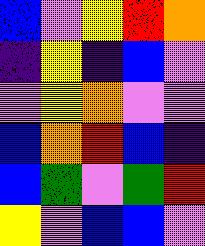[["blue", "violet", "yellow", "red", "orange"], ["indigo", "yellow", "indigo", "blue", "violet"], ["violet", "yellow", "orange", "violet", "violet"], ["blue", "orange", "red", "blue", "indigo"], ["blue", "green", "violet", "green", "red"], ["yellow", "violet", "blue", "blue", "violet"]]